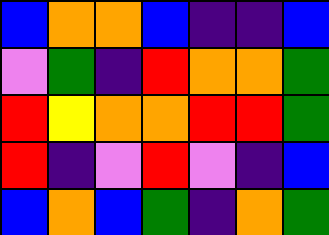[["blue", "orange", "orange", "blue", "indigo", "indigo", "blue"], ["violet", "green", "indigo", "red", "orange", "orange", "green"], ["red", "yellow", "orange", "orange", "red", "red", "green"], ["red", "indigo", "violet", "red", "violet", "indigo", "blue"], ["blue", "orange", "blue", "green", "indigo", "orange", "green"]]